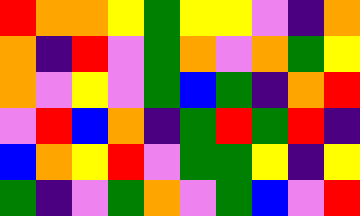[["red", "orange", "orange", "yellow", "green", "yellow", "yellow", "violet", "indigo", "orange"], ["orange", "indigo", "red", "violet", "green", "orange", "violet", "orange", "green", "yellow"], ["orange", "violet", "yellow", "violet", "green", "blue", "green", "indigo", "orange", "red"], ["violet", "red", "blue", "orange", "indigo", "green", "red", "green", "red", "indigo"], ["blue", "orange", "yellow", "red", "violet", "green", "green", "yellow", "indigo", "yellow"], ["green", "indigo", "violet", "green", "orange", "violet", "green", "blue", "violet", "red"]]